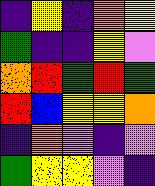[["indigo", "yellow", "indigo", "orange", "yellow"], ["green", "indigo", "indigo", "yellow", "violet"], ["orange", "red", "green", "red", "green"], ["red", "blue", "yellow", "yellow", "orange"], ["indigo", "orange", "violet", "indigo", "violet"], ["green", "yellow", "yellow", "violet", "indigo"]]